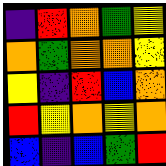[["indigo", "red", "orange", "green", "yellow"], ["orange", "green", "orange", "orange", "yellow"], ["yellow", "indigo", "red", "blue", "orange"], ["red", "yellow", "orange", "yellow", "orange"], ["blue", "indigo", "blue", "green", "red"]]